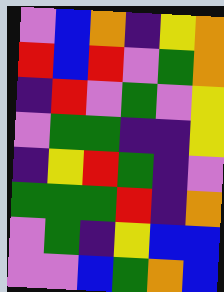[["violet", "blue", "orange", "indigo", "yellow", "orange"], ["red", "blue", "red", "violet", "green", "orange"], ["indigo", "red", "violet", "green", "violet", "yellow"], ["violet", "green", "green", "indigo", "indigo", "yellow"], ["indigo", "yellow", "red", "green", "indigo", "violet"], ["green", "green", "green", "red", "indigo", "orange"], ["violet", "green", "indigo", "yellow", "blue", "blue"], ["violet", "violet", "blue", "green", "orange", "blue"]]